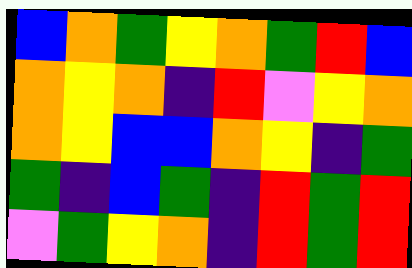[["blue", "orange", "green", "yellow", "orange", "green", "red", "blue"], ["orange", "yellow", "orange", "indigo", "red", "violet", "yellow", "orange"], ["orange", "yellow", "blue", "blue", "orange", "yellow", "indigo", "green"], ["green", "indigo", "blue", "green", "indigo", "red", "green", "red"], ["violet", "green", "yellow", "orange", "indigo", "red", "green", "red"]]